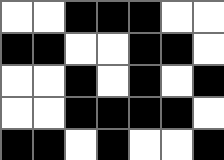[["white", "white", "black", "black", "black", "white", "white"], ["black", "black", "white", "white", "black", "black", "white"], ["white", "white", "black", "white", "black", "white", "black"], ["white", "white", "black", "black", "black", "black", "white"], ["black", "black", "white", "black", "white", "white", "black"]]